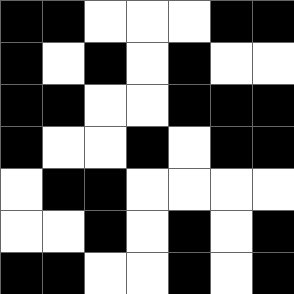[["black", "black", "white", "white", "white", "black", "black"], ["black", "white", "black", "white", "black", "white", "white"], ["black", "black", "white", "white", "black", "black", "black"], ["black", "white", "white", "black", "white", "black", "black"], ["white", "black", "black", "white", "white", "white", "white"], ["white", "white", "black", "white", "black", "white", "black"], ["black", "black", "white", "white", "black", "white", "black"]]